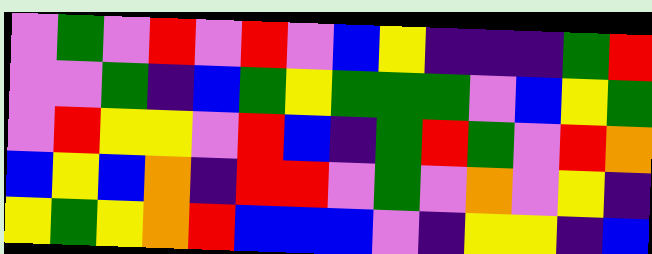[["violet", "green", "violet", "red", "violet", "red", "violet", "blue", "yellow", "indigo", "indigo", "indigo", "green", "red"], ["violet", "violet", "green", "indigo", "blue", "green", "yellow", "green", "green", "green", "violet", "blue", "yellow", "green"], ["violet", "red", "yellow", "yellow", "violet", "red", "blue", "indigo", "green", "red", "green", "violet", "red", "orange"], ["blue", "yellow", "blue", "orange", "indigo", "red", "red", "violet", "green", "violet", "orange", "violet", "yellow", "indigo"], ["yellow", "green", "yellow", "orange", "red", "blue", "blue", "blue", "violet", "indigo", "yellow", "yellow", "indigo", "blue"]]